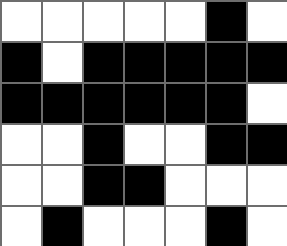[["white", "white", "white", "white", "white", "black", "white"], ["black", "white", "black", "black", "black", "black", "black"], ["black", "black", "black", "black", "black", "black", "white"], ["white", "white", "black", "white", "white", "black", "black"], ["white", "white", "black", "black", "white", "white", "white"], ["white", "black", "white", "white", "white", "black", "white"]]